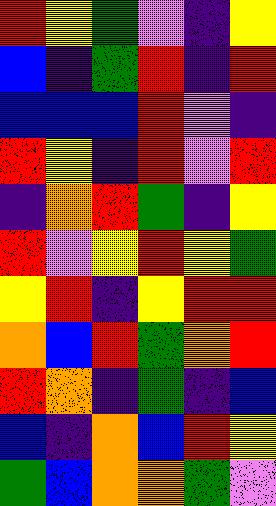[["red", "yellow", "green", "violet", "indigo", "yellow"], ["blue", "indigo", "green", "red", "indigo", "red"], ["blue", "blue", "blue", "red", "violet", "indigo"], ["red", "yellow", "indigo", "red", "violet", "red"], ["indigo", "orange", "red", "green", "indigo", "yellow"], ["red", "violet", "yellow", "red", "yellow", "green"], ["yellow", "red", "indigo", "yellow", "red", "red"], ["orange", "blue", "red", "green", "orange", "red"], ["red", "orange", "indigo", "green", "indigo", "blue"], ["blue", "indigo", "orange", "blue", "red", "yellow"], ["green", "blue", "orange", "orange", "green", "violet"]]